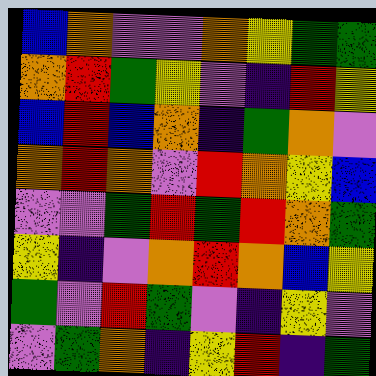[["blue", "orange", "violet", "violet", "orange", "yellow", "green", "green"], ["orange", "red", "green", "yellow", "violet", "indigo", "red", "yellow"], ["blue", "red", "blue", "orange", "indigo", "green", "orange", "violet"], ["orange", "red", "orange", "violet", "red", "orange", "yellow", "blue"], ["violet", "violet", "green", "red", "green", "red", "orange", "green"], ["yellow", "indigo", "violet", "orange", "red", "orange", "blue", "yellow"], ["green", "violet", "red", "green", "violet", "indigo", "yellow", "violet"], ["violet", "green", "orange", "indigo", "yellow", "red", "indigo", "green"]]